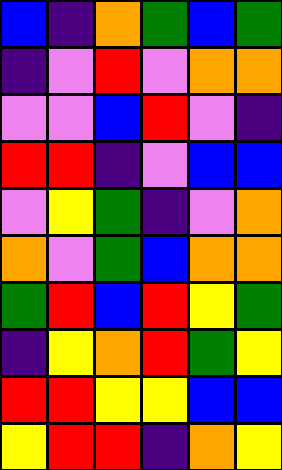[["blue", "indigo", "orange", "green", "blue", "green"], ["indigo", "violet", "red", "violet", "orange", "orange"], ["violet", "violet", "blue", "red", "violet", "indigo"], ["red", "red", "indigo", "violet", "blue", "blue"], ["violet", "yellow", "green", "indigo", "violet", "orange"], ["orange", "violet", "green", "blue", "orange", "orange"], ["green", "red", "blue", "red", "yellow", "green"], ["indigo", "yellow", "orange", "red", "green", "yellow"], ["red", "red", "yellow", "yellow", "blue", "blue"], ["yellow", "red", "red", "indigo", "orange", "yellow"]]